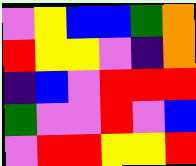[["violet", "yellow", "blue", "blue", "green", "orange"], ["red", "yellow", "yellow", "violet", "indigo", "orange"], ["indigo", "blue", "violet", "red", "red", "red"], ["green", "violet", "violet", "red", "violet", "blue"], ["violet", "red", "red", "yellow", "yellow", "red"]]